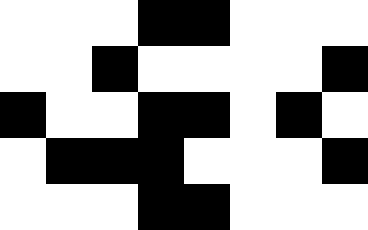[["white", "white", "white", "black", "black", "white", "white", "white"], ["white", "white", "black", "white", "white", "white", "white", "black"], ["black", "white", "white", "black", "black", "white", "black", "white"], ["white", "black", "black", "black", "white", "white", "white", "black"], ["white", "white", "white", "black", "black", "white", "white", "white"]]